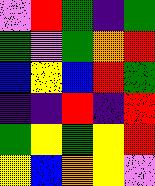[["violet", "red", "green", "indigo", "green"], ["green", "violet", "green", "orange", "red"], ["blue", "yellow", "blue", "red", "green"], ["indigo", "indigo", "red", "indigo", "red"], ["green", "yellow", "green", "yellow", "red"], ["yellow", "blue", "orange", "yellow", "violet"]]